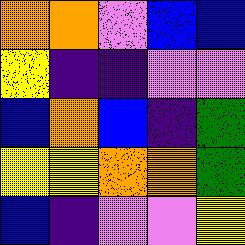[["orange", "orange", "violet", "blue", "blue"], ["yellow", "indigo", "indigo", "violet", "violet"], ["blue", "orange", "blue", "indigo", "green"], ["yellow", "yellow", "orange", "orange", "green"], ["blue", "indigo", "violet", "violet", "yellow"]]